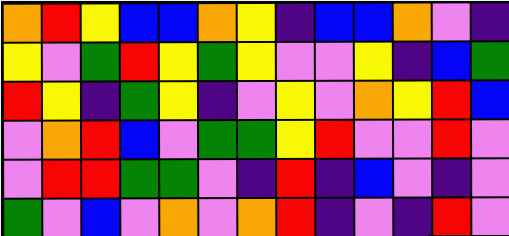[["orange", "red", "yellow", "blue", "blue", "orange", "yellow", "indigo", "blue", "blue", "orange", "violet", "indigo"], ["yellow", "violet", "green", "red", "yellow", "green", "yellow", "violet", "violet", "yellow", "indigo", "blue", "green"], ["red", "yellow", "indigo", "green", "yellow", "indigo", "violet", "yellow", "violet", "orange", "yellow", "red", "blue"], ["violet", "orange", "red", "blue", "violet", "green", "green", "yellow", "red", "violet", "violet", "red", "violet"], ["violet", "red", "red", "green", "green", "violet", "indigo", "red", "indigo", "blue", "violet", "indigo", "violet"], ["green", "violet", "blue", "violet", "orange", "violet", "orange", "red", "indigo", "violet", "indigo", "red", "violet"]]